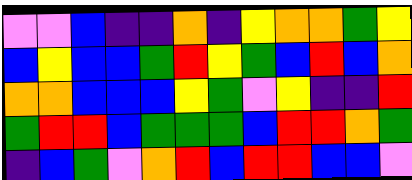[["violet", "violet", "blue", "indigo", "indigo", "orange", "indigo", "yellow", "orange", "orange", "green", "yellow"], ["blue", "yellow", "blue", "blue", "green", "red", "yellow", "green", "blue", "red", "blue", "orange"], ["orange", "orange", "blue", "blue", "blue", "yellow", "green", "violet", "yellow", "indigo", "indigo", "red"], ["green", "red", "red", "blue", "green", "green", "green", "blue", "red", "red", "orange", "green"], ["indigo", "blue", "green", "violet", "orange", "red", "blue", "red", "red", "blue", "blue", "violet"]]